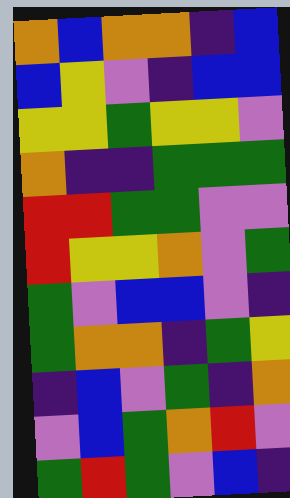[["orange", "blue", "orange", "orange", "indigo", "blue"], ["blue", "yellow", "violet", "indigo", "blue", "blue"], ["yellow", "yellow", "green", "yellow", "yellow", "violet"], ["orange", "indigo", "indigo", "green", "green", "green"], ["red", "red", "green", "green", "violet", "violet"], ["red", "yellow", "yellow", "orange", "violet", "green"], ["green", "violet", "blue", "blue", "violet", "indigo"], ["green", "orange", "orange", "indigo", "green", "yellow"], ["indigo", "blue", "violet", "green", "indigo", "orange"], ["violet", "blue", "green", "orange", "red", "violet"], ["green", "red", "green", "violet", "blue", "indigo"]]